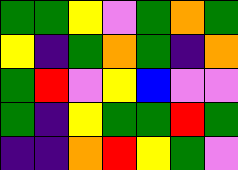[["green", "green", "yellow", "violet", "green", "orange", "green"], ["yellow", "indigo", "green", "orange", "green", "indigo", "orange"], ["green", "red", "violet", "yellow", "blue", "violet", "violet"], ["green", "indigo", "yellow", "green", "green", "red", "green"], ["indigo", "indigo", "orange", "red", "yellow", "green", "violet"]]